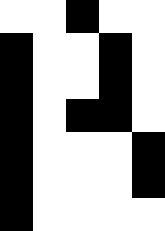[["white", "white", "black", "white", "white"], ["black", "white", "white", "black", "white"], ["black", "white", "white", "black", "white"], ["black", "white", "black", "black", "white"], ["black", "white", "white", "white", "black"], ["black", "white", "white", "white", "black"], ["black", "white", "white", "white", "white"]]